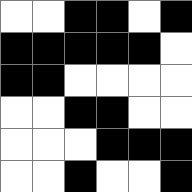[["white", "white", "black", "black", "white", "black"], ["black", "black", "black", "black", "black", "white"], ["black", "black", "white", "white", "white", "white"], ["white", "white", "black", "black", "white", "white"], ["white", "white", "white", "black", "black", "black"], ["white", "white", "black", "white", "white", "black"]]